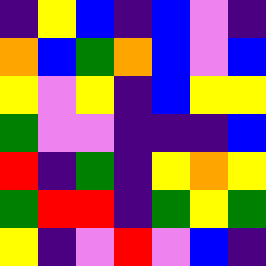[["indigo", "yellow", "blue", "indigo", "blue", "violet", "indigo"], ["orange", "blue", "green", "orange", "blue", "violet", "blue"], ["yellow", "violet", "yellow", "indigo", "blue", "yellow", "yellow"], ["green", "violet", "violet", "indigo", "indigo", "indigo", "blue"], ["red", "indigo", "green", "indigo", "yellow", "orange", "yellow"], ["green", "red", "red", "indigo", "green", "yellow", "green"], ["yellow", "indigo", "violet", "red", "violet", "blue", "indigo"]]